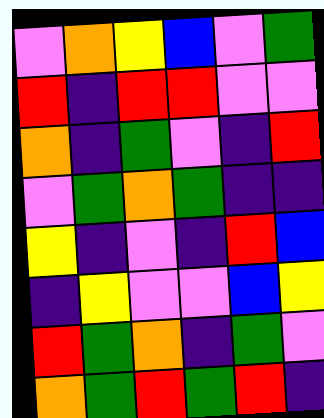[["violet", "orange", "yellow", "blue", "violet", "green"], ["red", "indigo", "red", "red", "violet", "violet"], ["orange", "indigo", "green", "violet", "indigo", "red"], ["violet", "green", "orange", "green", "indigo", "indigo"], ["yellow", "indigo", "violet", "indigo", "red", "blue"], ["indigo", "yellow", "violet", "violet", "blue", "yellow"], ["red", "green", "orange", "indigo", "green", "violet"], ["orange", "green", "red", "green", "red", "indigo"]]